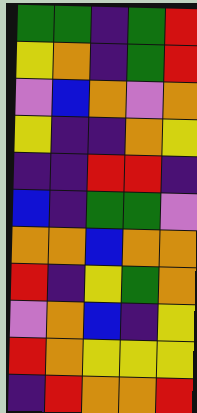[["green", "green", "indigo", "green", "red"], ["yellow", "orange", "indigo", "green", "red"], ["violet", "blue", "orange", "violet", "orange"], ["yellow", "indigo", "indigo", "orange", "yellow"], ["indigo", "indigo", "red", "red", "indigo"], ["blue", "indigo", "green", "green", "violet"], ["orange", "orange", "blue", "orange", "orange"], ["red", "indigo", "yellow", "green", "orange"], ["violet", "orange", "blue", "indigo", "yellow"], ["red", "orange", "yellow", "yellow", "yellow"], ["indigo", "red", "orange", "orange", "red"]]